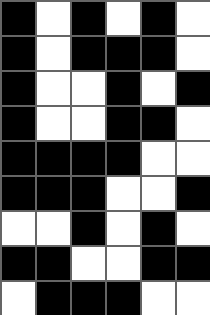[["black", "white", "black", "white", "black", "white"], ["black", "white", "black", "black", "black", "white"], ["black", "white", "white", "black", "white", "black"], ["black", "white", "white", "black", "black", "white"], ["black", "black", "black", "black", "white", "white"], ["black", "black", "black", "white", "white", "black"], ["white", "white", "black", "white", "black", "white"], ["black", "black", "white", "white", "black", "black"], ["white", "black", "black", "black", "white", "white"]]